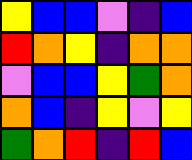[["yellow", "blue", "blue", "violet", "indigo", "blue"], ["red", "orange", "yellow", "indigo", "orange", "orange"], ["violet", "blue", "blue", "yellow", "green", "orange"], ["orange", "blue", "indigo", "yellow", "violet", "yellow"], ["green", "orange", "red", "indigo", "red", "blue"]]